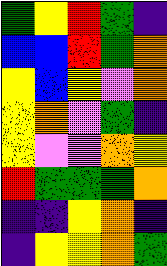[["green", "yellow", "red", "green", "indigo"], ["blue", "blue", "red", "green", "orange"], ["yellow", "blue", "yellow", "violet", "orange"], ["yellow", "orange", "violet", "green", "indigo"], ["yellow", "violet", "violet", "orange", "yellow"], ["red", "green", "green", "green", "orange"], ["indigo", "indigo", "yellow", "orange", "indigo"], ["indigo", "yellow", "yellow", "orange", "green"]]